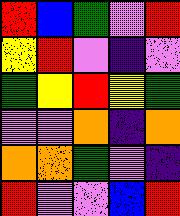[["red", "blue", "green", "violet", "red"], ["yellow", "red", "violet", "indigo", "violet"], ["green", "yellow", "red", "yellow", "green"], ["violet", "violet", "orange", "indigo", "orange"], ["orange", "orange", "green", "violet", "indigo"], ["red", "violet", "violet", "blue", "red"]]